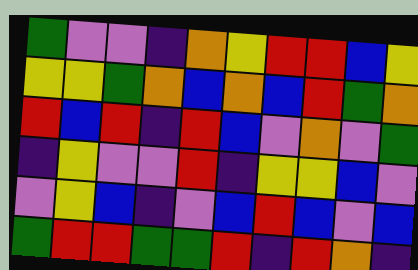[["green", "violet", "violet", "indigo", "orange", "yellow", "red", "red", "blue", "yellow"], ["yellow", "yellow", "green", "orange", "blue", "orange", "blue", "red", "green", "orange"], ["red", "blue", "red", "indigo", "red", "blue", "violet", "orange", "violet", "green"], ["indigo", "yellow", "violet", "violet", "red", "indigo", "yellow", "yellow", "blue", "violet"], ["violet", "yellow", "blue", "indigo", "violet", "blue", "red", "blue", "violet", "blue"], ["green", "red", "red", "green", "green", "red", "indigo", "red", "orange", "indigo"]]